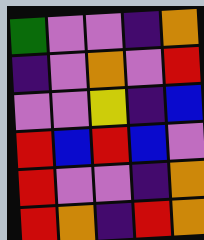[["green", "violet", "violet", "indigo", "orange"], ["indigo", "violet", "orange", "violet", "red"], ["violet", "violet", "yellow", "indigo", "blue"], ["red", "blue", "red", "blue", "violet"], ["red", "violet", "violet", "indigo", "orange"], ["red", "orange", "indigo", "red", "orange"]]